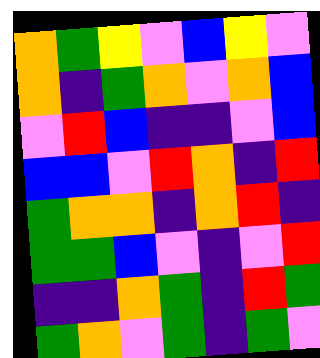[["orange", "green", "yellow", "violet", "blue", "yellow", "violet"], ["orange", "indigo", "green", "orange", "violet", "orange", "blue"], ["violet", "red", "blue", "indigo", "indigo", "violet", "blue"], ["blue", "blue", "violet", "red", "orange", "indigo", "red"], ["green", "orange", "orange", "indigo", "orange", "red", "indigo"], ["green", "green", "blue", "violet", "indigo", "violet", "red"], ["indigo", "indigo", "orange", "green", "indigo", "red", "green"], ["green", "orange", "violet", "green", "indigo", "green", "violet"]]